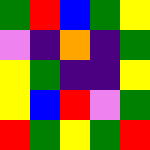[["green", "red", "blue", "green", "yellow"], ["violet", "indigo", "orange", "indigo", "green"], ["yellow", "green", "indigo", "indigo", "yellow"], ["yellow", "blue", "red", "violet", "green"], ["red", "green", "yellow", "green", "red"]]